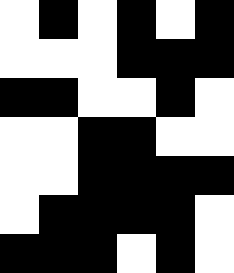[["white", "black", "white", "black", "white", "black"], ["white", "white", "white", "black", "black", "black"], ["black", "black", "white", "white", "black", "white"], ["white", "white", "black", "black", "white", "white"], ["white", "white", "black", "black", "black", "black"], ["white", "black", "black", "black", "black", "white"], ["black", "black", "black", "white", "black", "white"]]